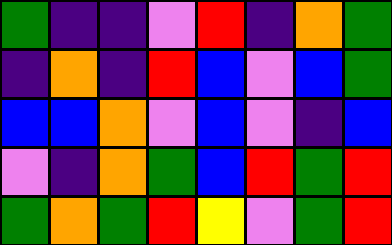[["green", "indigo", "indigo", "violet", "red", "indigo", "orange", "green"], ["indigo", "orange", "indigo", "red", "blue", "violet", "blue", "green"], ["blue", "blue", "orange", "violet", "blue", "violet", "indigo", "blue"], ["violet", "indigo", "orange", "green", "blue", "red", "green", "red"], ["green", "orange", "green", "red", "yellow", "violet", "green", "red"]]